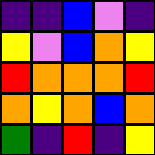[["indigo", "indigo", "blue", "violet", "indigo"], ["yellow", "violet", "blue", "orange", "yellow"], ["red", "orange", "orange", "orange", "red"], ["orange", "yellow", "orange", "blue", "orange"], ["green", "indigo", "red", "indigo", "yellow"]]